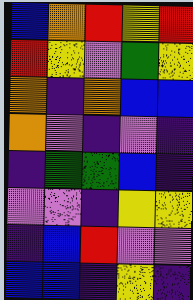[["blue", "orange", "red", "yellow", "red"], ["red", "yellow", "violet", "green", "yellow"], ["orange", "indigo", "orange", "blue", "blue"], ["orange", "violet", "indigo", "violet", "indigo"], ["indigo", "green", "green", "blue", "indigo"], ["violet", "violet", "indigo", "yellow", "yellow"], ["indigo", "blue", "red", "violet", "violet"], ["blue", "blue", "indigo", "yellow", "indigo"]]